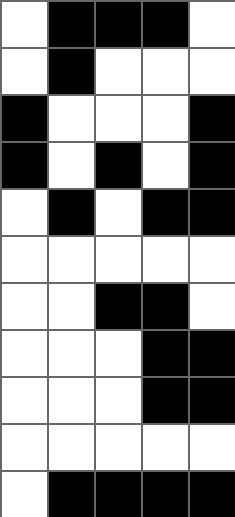[["white", "black", "black", "black", "white"], ["white", "black", "white", "white", "white"], ["black", "white", "white", "white", "black"], ["black", "white", "black", "white", "black"], ["white", "black", "white", "black", "black"], ["white", "white", "white", "white", "white"], ["white", "white", "black", "black", "white"], ["white", "white", "white", "black", "black"], ["white", "white", "white", "black", "black"], ["white", "white", "white", "white", "white"], ["white", "black", "black", "black", "black"]]